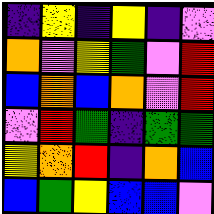[["indigo", "yellow", "indigo", "yellow", "indigo", "violet"], ["orange", "violet", "yellow", "green", "violet", "red"], ["blue", "orange", "blue", "orange", "violet", "red"], ["violet", "red", "green", "indigo", "green", "green"], ["yellow", "orange", "red", "indigo", "orange", "blue"], ["blue", "green", "yellow", "blue", "blue", "violet"]]